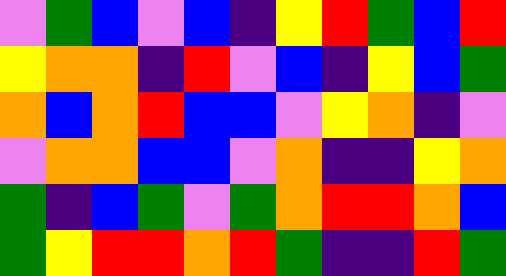[["violet", "green", "blue", "violet", "blue", "indigo", "yellow", "red", "green", "blue", "red"], ["yellow", "orange", "orange", "indigo", "red", "violet", "blue", "indigo", "yellow", "blue", "green"], ["orange", "blue", "orange", "red", "blue", "blue", "violet", "yellow", "orange", "indigo", "violet"], ["violet", "orange", "orange", "blue", "blue", "violet", "orange", "indigo", "indigo", "yellow", "orange"], ["green", "indigo", "blue", "green", "violet", "green", "orange", "red", "red", "orange", "blue"], ["green", "yellow", "red", "red", "orange", "red", "green", "indigo", "indigo", "red", "green"]]